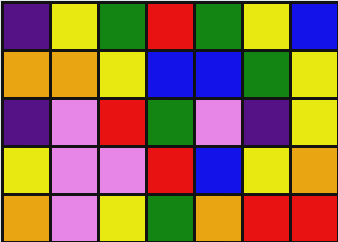[["indigo", "yellow", "green", "red", "green", "yellow", "blue"], ["orange", "orange", "yellow", "blue", "blue", "green", "yellow"], ["indigo", "violet", "red", "green", "violet", "indigo", "yellow"], ["yellow", "violet", "violet", "red", "blue", "yellow", "orange"], ["orange", "violet", "yellow", "green", "orange", "red", "red"]]